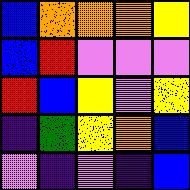[["blue", "orange", "orange", "orange", "yellow"], ["blue", "red", "violet", "violet", "violet"], ["red", "blue", "yellow", "violet", "yellow"], ["indigo", "green", "yellow", "orange", "blue"], ["violet", "indigo", "violet", "indigo", "blue"]]